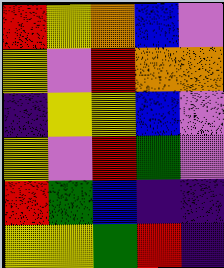[["red", "yellow", "orange", "blue", "violet"], ["yellow", "violet", "red", "orange", "orange"], ["indigo", "yellow", "yellow", "blue", "violet"], ["yellow", "violet", "red", "green", "violet"], ["red", "green", "blue", "indigo", "indigo"], ["yellow", "yellow", "green", "red", "indigo"]]